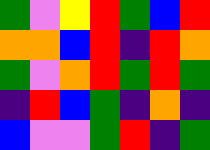[["green", "violet", "yellow", "red", "green", "blue", "red"], ["orange", "orange", "blue", "red", "indigo", "red", "orange"], ["green", "violet", "orange", "red", "green", "red", "green"], ["indigo", "red", "blue", "green", "indigo", "orange", "indigo"], ["blue", "violet", "violet", "green", "red", "indigo", "green"]]